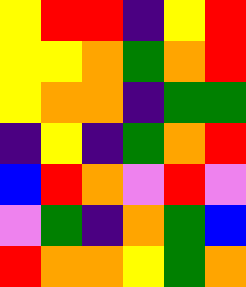[["yellow", "red", "red", "indigo", "yellow", "red"], ["yellow", "yellow", "orange", "green", "orange", "red"], ["yellow", "orange", "orange", "indigo", "green", "green"], ["indigo", "yellow", "indigo", "green", "orange", "red"], ["blue", "red", "orange", "violet", "red", "violet"], ["violet", "green", "indigo", "orange", "green", "blue"], ["red", "orange", "orange", "yellow", "green", "orange"]]